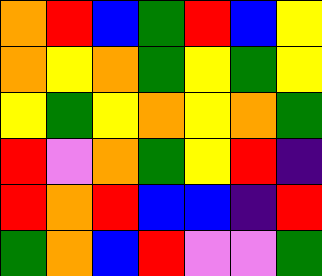[["orange", "red", "blue", "green", "red", "blue", "yellow"], ["orange", "yellow", "orange", "green", "yellow", "green", "yellow"], ["yellow", "green", "yellow", "orange", "yellow", "orange", "green"], ["red", "violet", "orange", "green", "yellow", "red", "indigo"], ["red", "orange", "red", "blue", "blue", "indigo", "red"], ["green", "orange", "blue", "red", "violet", "violet", "green"]]